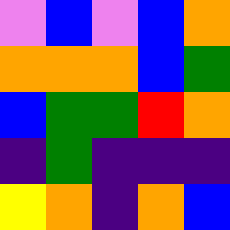[["violet", "blue", "violet", "blue", "orange"], ["orange", "orange", "orange", "blue", "green"], ["blue", "green", "green", "red", "orange"], ["indigo", "green", "indigo", "indigo", "indigo"], ["yellow", "orange", "indigo", "orange", "blue"]]